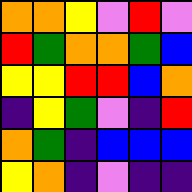[["orange", "orange", "yellow", "violet", "red", "violet"], ["red", "green", "orange", "orange", "green", "blue"], ["yellow", "yellow", "red", "red", "blue", "orange"], ["indigo", "yellow", "green", "violet", "indigo", "red"], ["orange", "green", "indigo", "blue", "blue", "blue"], ["yellow", "orange", "indigo", "violet", "indigo", "indigo"]]